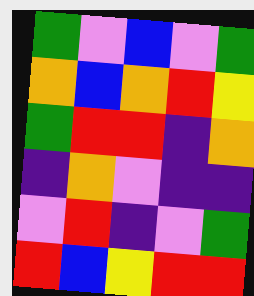[["green", "violet", "blue", "violet", "green"], ["orange", "blue", "orange", "red", "yellow"], ["green", "red", "red", "indigo", "orange"], ["indigo", "orange", "violet", "indigo", "indigo"], ["violet", "red", "indigo", "violet", "green"], ["red", "blue", "yellow", "red", "red"]]